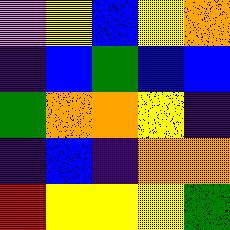[["violet", "yellow", "blue", "yellow", "orange"], ["indigo", "blue", "green", "blue", "blue"], ["green", "orange", "orange", "yellow", "indigo"], ["indigo", "blue", "indigo", "orange", "orange"], ["red", "yellow", "yellow", "yellow", "green"]]